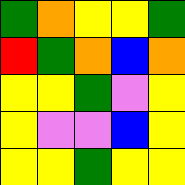[["green", "orange", "yellow", "yellow", "green"], ["red", "green", "orange", "blue", "orange"], ["yellow", "yellow", "green", "violet", "yellow"], ["yellow", "violet", "violet", "blue", "yellow"], ["yellow", "yellow", "green", "yellow", "yellow"]]